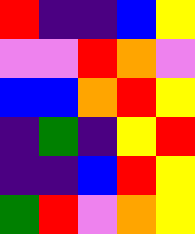[["red", "indigo", "indigo", "blue", "yellow"], ["violet", "violet", "red", "orange", "violet"], ["blue", "blue", "orange", "red", "yellow"], ["indigo", "green", "indigo", "yellow", "red"], ["indigo", "indigo", "blue", "red", "yellow"], ["green", "red", "violet", "orange", "yellow"]]